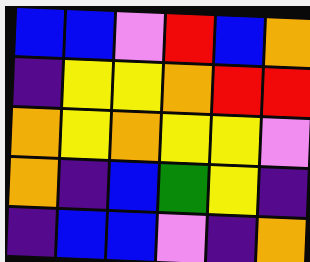[["blue", "blue", "violet", "red", "blue", "orange"], ["indigo", "yellow", "yellow", "orange", "red", "red"], ["orange", "yellow", "orange", "yellow", "yellow", "violet"], ["orange", "indigo", "blue", "green", "yellow", "indigo"], ["indigo", "blue", "blue", "violet", "indigo", "orange"]]